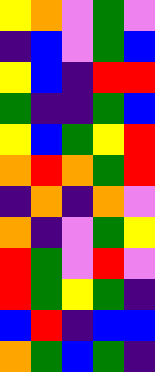[["yellow", "orange", "violet", "green", "violet"], ["indigo", "blue", "violet", "green", "blue"], ["yellow", "blue", "indigo", "red", "red"], ["green", "indigo", "indigo", "green", "blue"], ["yellow", "blue", "green", "yellow", "red"], ["orange", "red", "orange", "green", "red"], ["indigo", "orange", "indigo", "orange", "violet"], ["orange", "indigo", "violet", "green", "yellow"], ["red", "green", "violet", "red", "violet"], ["red", "green", "yellow", "green", "indigo"], ["blue", "red", "indigo", "blue", "blue"], ["orange", "green", "blue", "green", "indigo"]]